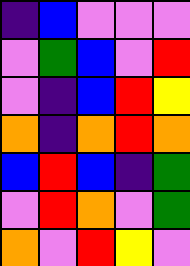[["indigo", "blue", "violet", "violet", "violet"], ["violet", "green", "blue", "violet", "red"], ["violet", "indigo", "blue", "red", "yellow"], ["orange", "indigo", "orange", "red", "orange"], ["blue", "red", "blue", "indigo", "green"], ["violet", "red", "orange", "violet", "green"], ["orange", "violet", "red", "yellow", "violet"]]